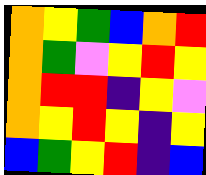[["orange", "yellow", "green", "blue", "orange", "red"], ["orange", "green", "violet", "yellow", "red", "yellow"], ["orange", "red", "red", "indigo", "yellow", "violet"], ["orange", "yellow", "red", "yellow", "indigo", "yellow"], ["blue", "green", "yellow", "red", "indigo", "blue"]]